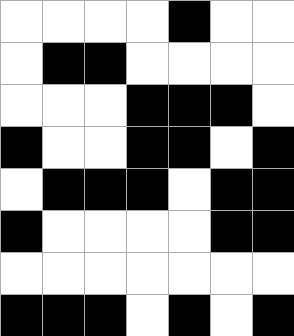[["white", "white", "white", "white", "black", "white", "white"], ["white", "black", "black", "white", "white", "white", "white"], ["white", "white", "white", "black", "black", "black", "white"], ["black", "white", "white", "black", "black", "white", "black"], ["white", "black", "black", "black", "white", "black", "black"], ["black", "white", "white", "white", "white", "black", "black"], ["white", "white", "white", "white", "white", "white", "white"], ["black", "black", "black", "white", "black", "white", "black"]]